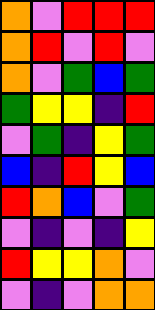[["orange", "violet", "red", "red", "red"], ["orange", "red", "violet", "red", "violet"], ["orange", "violet", "green", "blue", "green"], ["green", "yellow", "yellow", "indigo", "red"], ["violet", "green", "indigo", "yellow", "green"], ["blue", "indigo", "red", "yellow", "blue"], ["red", "orange", "blue", "violet", "green"], ["violet", "indigo", "violet", "indigo", "yellow"], ["red", "yellow", "yellow", "orange", "violet"], ["violet", "indigo", "violet", "orange", "orange"]]